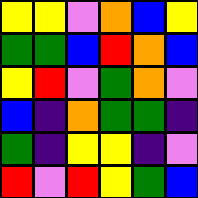[["yellow", "yellow", "violet", "orange", "blue", "yellow"], ["green", "green", "blue", "red", "orange", "blue"], ["yellow", "red", "violet", "green", "orange", "violet"], ["blue", "indigo", "orange", "green", "green", "indigo"], ["green", "indigo", "yellow", "yellow", "indigo", "violet"], ["red", "violet", "red", "yellow", "green", "blue"]]